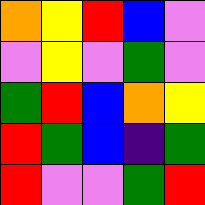[["orange", "yellow", "red", "blue", "violet"], ["violet", "yellow", "violet", "green", "violet"], ["green", "red", "blue", "orange", "yellow"], ["red", "green", "blue", "indigo", "green"], ["red", "violet", "violet", "green", "red"]]